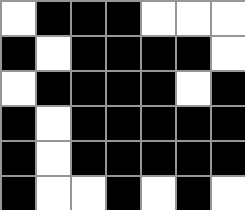[["white", "black", "black", "black", "white", "white", "white"], ["black", "white", "black", "black", "black", "black", "white"], ["white", "black", "black", "black", "black", "white", "black"], ["black", "white", "black", "black", "black", "black", "black"], ["black", "white", "black", "black", "black", "black", "black"], ["black", "white", "white", "black", "white", "black", "white"]]